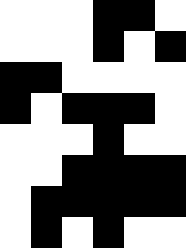[["white", "white", "white", "black", "black", "white"], ["white", "white", "white", "black", "white", "black"], ["black", "black", "white", "white", "white", "white"], ["black", "white", "black", "black", "black", "white"], ["white", "white", "white", "black", "white", "white"], ["white", "white", "black", "black", "black", "black"], ["white", "black", "black", "black", "black", "black"], ["white", "black", "white", "black", "white", "white"]]